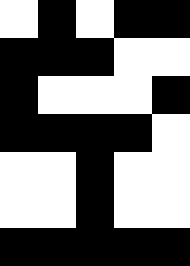[["white", "black", "white", "black", "black"], ["black", "black", "black", "white", "white"], ["black", "white", "white", "white", "black"], ["black", "black", "black", "black", "white"], ["white", "white", "black", "white", "white"], ["white", "white", "black", "white", "white"], ["black", "black", "black", "black", "black"]]